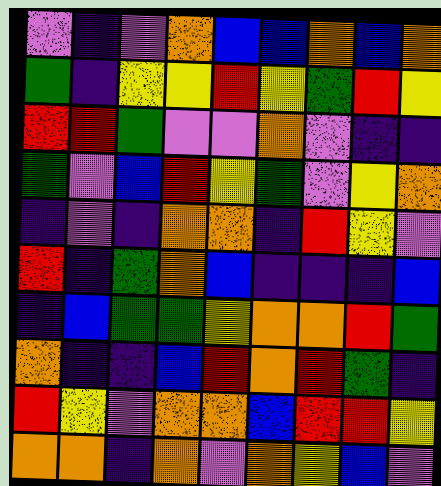[["violet", "indigo", "violet", "orange", "blue", "blue", "orange", "blue", "orange"], ["green", "indigo", "yellow", "yellow", "red", "yellow", "green", "red", "yellow"], ["red", "red", "green", "violet", "violet", "orange", "violet", "indigo", "indigo"], ["green", "violet", "blue", "red", "yellow", "green", "violet", "yellow", "orange"], ["indigo", "violet", "indigo", "orange", "orange", "indigo", "red", "yellow", "violet"], ["red", "indigo", "green", "orange", "blue", "indigo", "indigo", "indigo", "blue"], ["indigo", "blue", "green", "green", "yellow", "orange", "orange", "red", "green"], ["orange", "indigo", "indigo", "blue", "red", "orange", "red", "green", "indigo"], ["red", "yellow", "violet", "orange", "orange", "blue", "red", "red", "yellow"], ["orange", "orange", "indigo", "orange", "violet", "orange", "yellow", "blue", "violet"]]